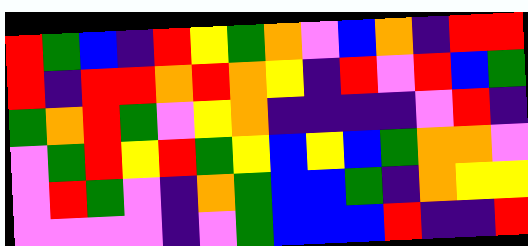[["red", "green", "blue", "indigo", "red", "yellow", "green", "orange", "violet", "blue", "orange", "indigo", "red", "red"], ["red", "indigo", "red", "red", "orange", "red", "orange", "yellow", "indigo", "red", "violet", "red", "blue", "green"], ["green", "orange", "red", "green", "violet", "yellow", "orange", "indigo", "indigo", "indigo", "indigo", "violet", "red", "indigo"], ["violet", "green", "red", "yellow", "red", "green", "yellow", "blue", "yellow", "blue", "green", "orange", "orange", "violet"], ["violet", "red", "green", "violet", "indigo", "orange", "green", "blue", "blue", "green", "indigo", "orange", "yellow", "yellow"], ["violet", "violet", "violet", "violet", "indigo", "violet", "green", "blue", "blue", "blue", "red", "indigo", "indigo", "red"]]